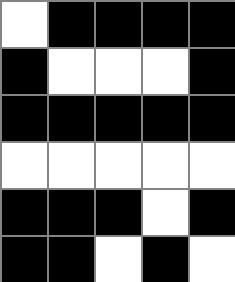[["white", "black", "black", "black", "black"], ["black", "white", "white", "white", "black"], ["black", "black", "black", "black", "black"], ["white", "white", "white", "white", "white"], ["black", "black", "black", "white", "black"], ["black", "black", "white", "black", "white"]]